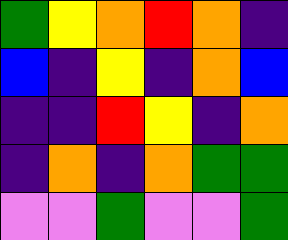[["green", "yellow", "orange", "red", "orange", "indigo"], ["blue", "indigo", "yellow", "indigo", "orange", "blue"], ["indigo", "indigo", "red", "yellow", "indigo", "orange"], ["indigo", "orange", "indigo", "orange", "green", "green"], ["violet", "violet", "green", "violet", "violet", "green"]]